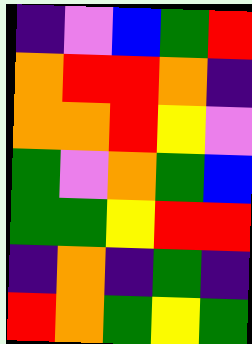[["indigo", "violet", "blue", "green", "red"], ["orange", "red", "red", "orange", "indigo"], ["orange", "orange", "red", "yellow", "violet"], ["green", "violet", "orange", "green", "blue"], ["green", "green", "yellow", "red", "red"], ["indigo", "orange", "indigo", "green", "indigo"], ["red", "orange", "green", "yellow", "green"]]